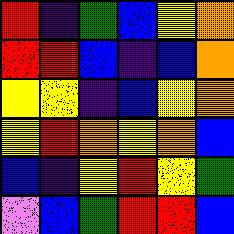[["red", "indigo", "green", "blue", "yellow", "orange"], ["red", "red", "blue", "indigo", "blue", "orange"], ["yellow", "yellow", "indigo", "blue", "yellow", "orange"], ["yellow", "red", "orange", "yellow", "orange", "blue"], ["blue", "indigo", "yellow", "red", "yellow", "green"], ["violet", "blue", "green", "red", "red", "blue"]]